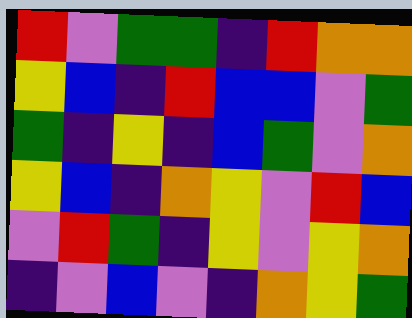[["red", "violet", "green", "green", "indigo", "red", "orange", "orange"], ["yellow", "blue", "indigo", "red", "blue", "blue", "violet", "green"], ["green", "indigo", "yellow", "indigo", "blue", "green", "violet", "orange"], ["yellow", "blue", "indigo", "orange", "yellow", "violet", "red", "blue"], ["violet", "red", "green", "indigo", "yellow", "violet", "yellow", "orange"], ["indigo", "violet", "blue", "violet", "indigo", "orange", "yellow", "green"]]